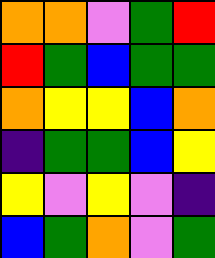[["orange", "orange", "violet", "green", "red"], ["red", "green", "blue", "green", "green"], ["orange", "yellow", "yellow", "blue", "orange"], ["indigo", "green", "green", "blue", "yellow"], ["yellow", "violet", "yellow", "violet", "indigo"], ["blue", "green", "orange", "violet", "green"]]